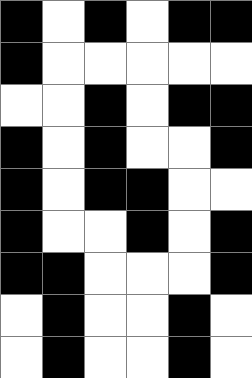[["black", "white", "black", "white", "black", "black"], ["black", "white", "white", "white", "white", "white"], ["white", "white", "black", "white", "black", "black"], ["black", "white", "black", "white", "white", "black"], ["black", "white", "black", "black", "white", "white"], ["black", "white", "white", "black", "white", "black"], ["black", "black", "white", "white", "white", "black"], ["white", "black", "white", "white", "black", "white"], ["white", "black", "white", "white", "black", "white"]]